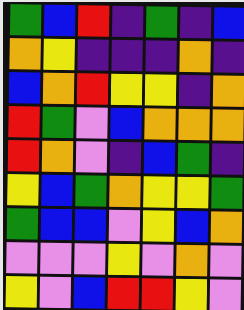[["green", "blue", "red", "indigo", "green", "indigo", "blue"], ["orange", "yellow", "indigo", "indigo", "indigo", "orange", "indigo"], ["blue", "orange", "red", "yellow", "yellow", "indigo", "orange"], ["red", "green", "violet", "blue", "orange", "orange", "orange"], ["red", "orange", "violet", "indigo", "blue", "green", "indigo"], ["yellow", "blue", "green", "orange", "yellow", "yellow", "green"], ["green", "blue", "blue", "violet", "yellow", "blue", "orange"], ["violet", "violet", "violet", "yellow", "violet", "orange", "violet"], ["yellow", "violet", "blue", "red", "red", "yellow", "violet"]]